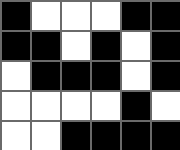[["black", "white", "white", "white", "black", "black"], ["black", "black", "white", "black", "white", "black"], ["white", "black", "black", "black", "white", "black"], ["white", "white", "white", "white", "black", "white"], ["white", "white", "black", "black", "black", "black"]]